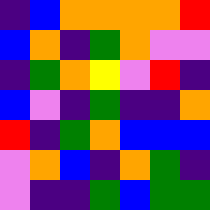[["indigo", "blue", "orange", "orange", "orange", "orange", "red"], ["blue", "orange", "indigo", "green", "orange", "violet", "violet"], ["indigo", "green", "orange", "yellow", "violet", "red", "indigo"], ["blue", "violet", "indigo", "green", "indigo", "indigo", "orange"], ["red", "indigo", "green", "orange", "blue", "blue", "blue"], ["violet", "orange", "blue", "indigo", "orange", "green", "indigo"], ["violet", "indigo", "indigo", "green", "blue", "green", "green"]]